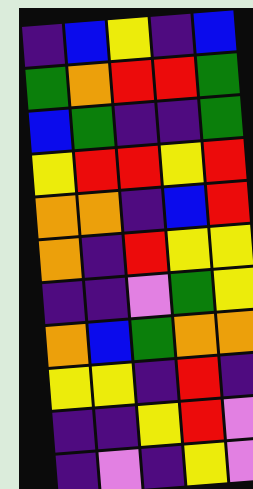[["indigo", "blue", "yellow", "indigo", "blue"], ["green", "orange", "red", "red", "green"], ["blue", "green", "indigo", "indigo", "green"], ["yellow", "red", "red", "yellow", "red"], ["orange", "orange", "indigo", "blue", "red"], ["orange", "indigo", "red", "yellow", "yellow"], ["indigo", "indigo", "violet", "green", "yellow"], ["orange", "blue", "green", "orange", "orange"], ["yellow", "yellow", "indigo", "red", "indigo"], ["indigo", "indigo", "yellow", "red", "violet"], ["indigo", "violet", "indigo", "yellow", "violet"]]